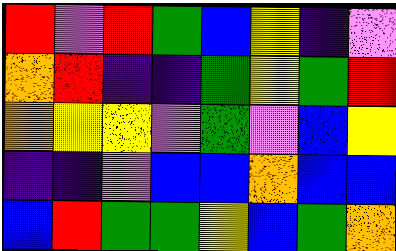[["red", "violet", "red", "green", "blue", "yellow", "indigo", "violet"], ["orange", "red", "indigo", "indigo", "green", "yellow", "green", "red"], ["orange", "yellow", "yellow", "violet", "green", "violet", "blue", "yellow"], ["indigo", "indigo", "violet", "blue", "blue", "orange", "blue", "blue"], ["blue", "red", "green", "green", "yellow", "blue", "green", "orange"]]